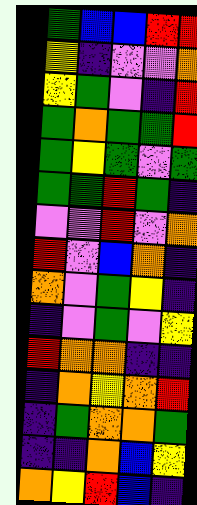[["green", "blue", "blue", "red", "red"], ["yellow", "indigo", "violet", "violet", "orange"], ["yellow", "green", "violet", "indigo", "red"], ["green", "orange", "green", "green", "red"], ["green", "yellow", "green", "violet", "green"], ["green", "green", "red", "green", "indigo"], ["violet", "violet", "red", "violet", "orange"], ["red", "violet", "blue", "orange", "indigo"], ["orange", "violet", "green", "yellow", "indigo"], ["indigo", "violet", "green", "violet", "yellow"], ["red", "orange", "orange", "indigo", "indigo"], ["indigo", "orange", "yellow", "orange", "red"], ["indigo", "green", "orange", "orange", "green"], ["indigo", "indigo", "orange", "blue", "yellow"], ["orange", "yellow", "red", "blue", "indigo"]]